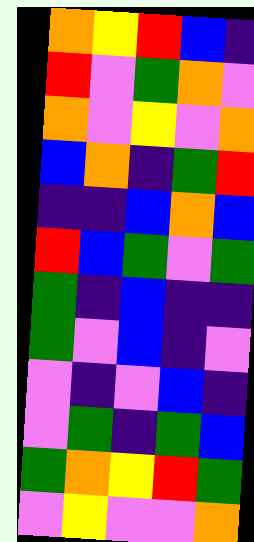[["orange", "yellow", "red", "blue", "indigo"], ["red", "violet", "green", "orange", "violet"], ["orange", "violet", "yellow", "violet", "orange"], ["blue", "orange", "indigo", "green", "red"], ["indigo", "indigo", "blue", "orange", "blue"], ["red", "blue", "green", "violet", "green"], ["green", "indigo", "blue", "indigo", "indigo"], ["green", "violet", "blue", "indigo", "violet"], ["violet", "indigo", "violet", "blue", "indigo"], ["violet", "green", "indigo", "green", "blue"], ["green", "orange", "yellow", "red", "green"], ["violet", "yellow", "violet", "violet", "orange"]]